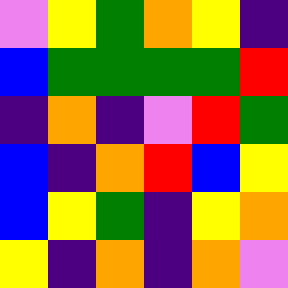[["violet", "yellow", "green", "orange", "yellow", "indigo"], ["blue", "green", "green", "green", "green", "red"], ["indigo", "orange", "indigo", "violet", "red", "green"], ["blue", "indigo", "orange", "red", "blue", "yellow"], ["blue", "yellow", "green", "indigo", "yellow", "orange"], ["yellow", "indigo", "orange", "indigo", "orange", "violet"]]